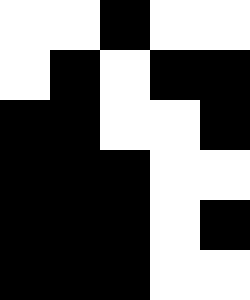[["white", "white", "black", "white", "white"], ["white", "black", "white", "black", "black"], ["black", "black", "white", "white", "black"], ["black", "black", "black", "white", "white"], ["black", "black", "black", "white", "black"], ["black", "black", "black", "white", "white"]]